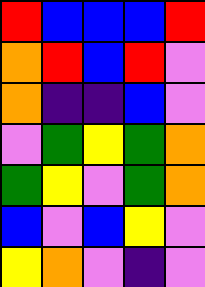[["red", "blue", "blue", "blue", "red"], ["orange", "red", "blue", "red", "violet"], ["orange", "indigo", "indigo", "blue", "violet"], ["violet", "green", "yellow", "green", "orange"], ["green", "yellow", "violet", "green", "orange"], ["blue", "violet", "blue", "yellow", "violet"], ["yellow", "orange", "violet", "indigo", "violet"]]